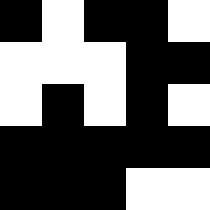[["black", "white", "black", "black", "white"], ["white", "white", "white", "black", "black"], ["white", "black", "white", "black", "white"], ["black", "black", "black", "black", "black"], ["black", "black", "black", "white", "white"]]